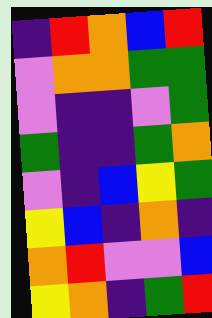[["indigo", "red", "orange", "blue", "red"], ["violet", "orange", "orange", "green", "green"], ["violet", "indigo", "indigo", "violet", "green"], ["green", "indigo", "indigo", "green", "orange"], ["violet", "indigo", "blue", "yellow", "green"], ["yellow", "blue", "indigo", "orange", "indigo"], ["orange", "red", "violet", "violet", "blue"], ["yellow", "orange", "indigo", "green", "red"]]